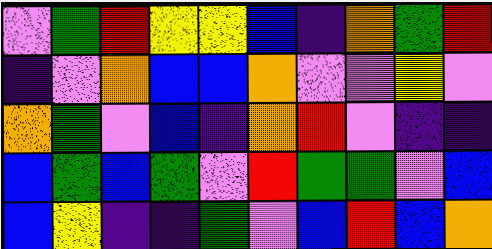[["violet", "green", "red", "yellow", "yellow", "blue", "indigo", "orange", "green", "red"], ["indigo", "violet", "orange", "blue", "blue", "orange", "violet", "violet", "yellow", "violet"], ["orange", "green", "violet", "blue", "indigo", "orange", "red", "violet", "indigo", "indigo"], ["blue", "green", "blue", "green", "violet", "red", "green", "green", "violet", "blue"], ["blue", "yellow", "indigo", "indigo", "green", "violet", "blue", "red", "blue", "orange"]]